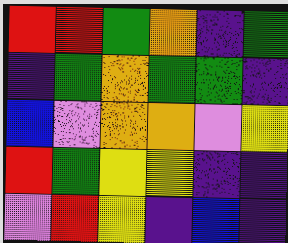[["red", "red", "green", "orange", "indigo", "green"], ["indigo", "green", "orange", "green", "green", "indigo"], ["blue", "violet", "orange", "orange", "violet", "yellow"], ["red", "green", "yellow", "yellow", "indigo", "indigo"], ["violet", "red", "yellow", "indigo", "blue", "indigo"]]